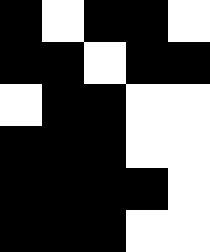[["black", "white", "black", "black", "white"], ["black", "black", "white", "black", "black"], ["white", "black", "black", "white", "white"], ["black", "black", "black", "white", "white"], ["black", "black", "black", "black", "white"], ["black", "black", "black", "white", "white"]]